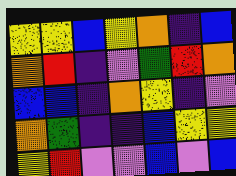[["yellow", "yellow", "blue", "yellow", "orange", "indigo", "blue"], ["orange", "red", "indigo", "violet", "green", "red", "orange"], ["blue", "blue", "indigo", "orange", "yellow", "indigo", "violet"], ["orange", "green", "indigo", "indigo", "blue", "yellow", "yellow"], ["yellow", "red", "violet", "violet", "blue", "violet", "blue"]]